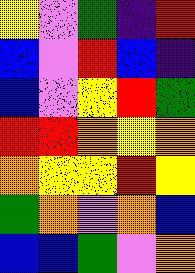[["yellow", "violet", "green", "indigo", "red"], ["blue", "violet", "red", "blue", "indigo"], ["blue", "violet", "yellow", "red", "green"], ["red", "red", "orange", "yellow", "orange"], ["orange", "yellow", "yellow", "red", "yellow"], ["green", "orange", "violet", "orange", "blue"], ["blue", "blue", "green", "violet", "orange"]]